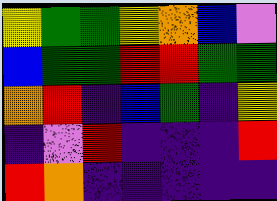[["yellow", "green", "green", "yellow", "orange", "blue", "violet"], ["blue", "green", "green", "red", "red", "green", "green"], ["orange", "red", "indigo", "blue", "green", "indigo", "yellow"], ["indigo", "violet", "red", "indigo", "indigo", "indigo", "red"], ["red", "orange", "indigo", "indigo", "indigo", "indigo", "indigo"]]